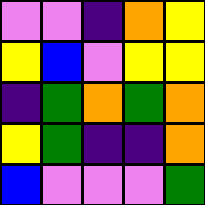[["violet", "violet", "indigo", "orange", "yellow"], ["yellow", "blue", "violet", "yellow", "yellow"], ["indigo", "green", "orange", "green", "orange"], ["yellow", "green", "indigo", "indigo", "orange"], ["blue", "violet", "violet", "violet", "green"]]